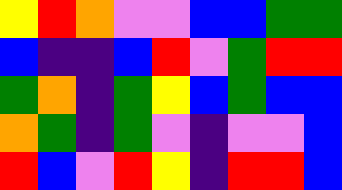[["yellow", "red", "orange", "violet", "violet", "blue", "blue", "green", "green"], ["blue", "indigo", "indigo", "blue", "red", "violet", "green", "red", "red"], ["green", "orange", "indigo", "green", "yellow", "blue", "green", "blue", "blue"], ["orange", "green", "indigo", "green", "violet", "indigo", "violet", "violet", "blue"], ["red", "blue", "violet", "red", "yellow", "indigo", "red", "red", "blue"]]